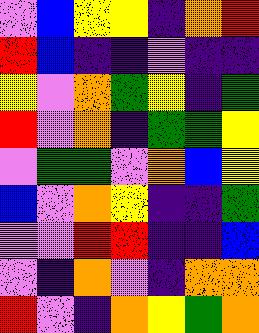[["violet", "blue", "yellow", "yellow", "indigo", "orange", "red"], ["red", "blue", "indigo", "indigo", "violet", "indigo", "indigo"], ["yellow", "violet", "orange", "green", "yellow", "indigo", "green"], ["red", "violet", "orange", "indigo", "green", "green", "yellow"], ["violet", "green", "green", "violet", "orange", "blue", "yellow"], ["blue", "violet", "orange", "yellow", "indigo", "indigo", "green"], ["violet", "violet", "red", "red", "indigo", "indigo", "blue"], ["violet", "indigo", "orange", "violet", "indigo", "orange", "orange"], ["red", "violet", "indigo", "orange", "yellow", "green", "orange"]]